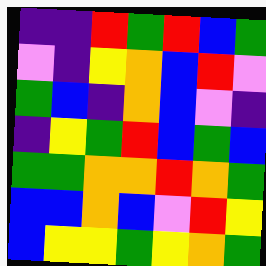[["indigo", "indigo", "red", "green", "red", "blue", "green"], ["violet", "indigo", "yellow", "orange", "blue", "red", "violet"], ["green", "blue", "indigo", "orange", "blue", "violet", "indigo"], ["indigo", "yellow", "green", "red", "blue", "green", "blue"], ["green", "green", "orange", "orange", "red", "orange", "green"], ["blue", "blue", "orange", "blue", "violet", "red", "yellow"], ["blue", "yellow", "yellow", "green", "yellow", "orange", "green"]]